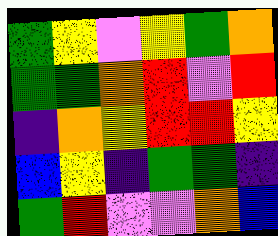[["green", "yellow", "violet", "yellow", "green", "orange"], ["green", "green", "orange", "red", "violet", "red"], ["indigo", "orange", "yellow", "red", "red", "yellow"], ["blue", "yellow", "indigo", "green", "green", "indigo"], ["green", "red", "violet", "violet", "orange", "blue"]]